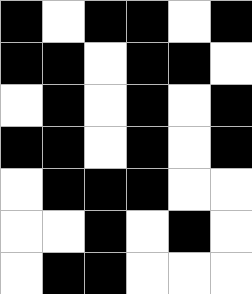[["black", "white", "black", "black", "white", "black"], ["black", "black", "white", "black", "black", "white"], ["white", "black", "white", "black", "white", "black"], ["black", "black", "white", "black", "white", "black"], ["white", "black", "black", "black", "white", "white"], ["white", "white", "black", "white", "black", "white"], ["white", "black", "black", "white", "white", "white"]]